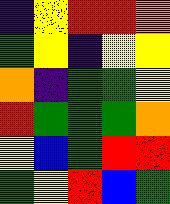[["indigo", "yellow", "red", "red", "orange"], ["green", "yellow", "indigo", "yellow", "yellow"], ["orange", "indigo", "green", "green", "yellow"], ["red", "green", "green", "green", "orange"], ["yellow", "blue", "green", "red", "red"], ["green", "yellow", "red", "blue", "green"]]